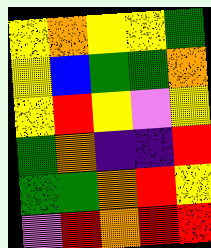[["yellow", "orange", "yellow", "yellow", "green"], ["yellow", "blue", "green", "green", "orange"], ["yellow", "red", "yellow", "violet", "yellow"], ["green", "orange", "indigo", "indigo", "red"], ["green", "green", "orange", "red", "yellow"], ["violet", "red", "orange", "red", "red"]]